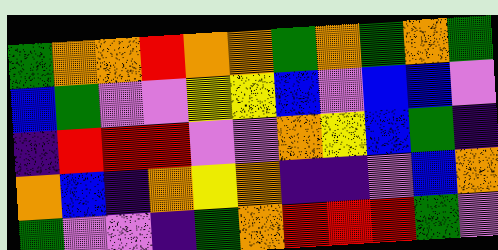[["green", "orange", "orange", "red", "orange", "orange", "green", "orange", "green", "orange", "green"], ["blue", "green", "violet", "violet", "yellow", "yellow", "blue", "violet", "blue", "blue", "violet"], ["indigo", "red", "red", "red", "violet", "violet", "orange", "yellow", "blue", "green", "indigo"], ["orange", "blue", "indigo", "orange", "yellow", "orange", "indigo", "indigo", "violet", "blue", "orange"], ["green", "violet", "violet", "indigo", "green", "orange", "red", "red", "red", "green", "violet"]]